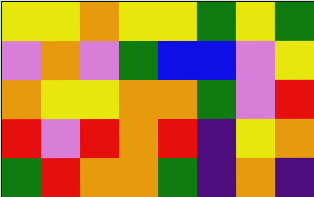[["yellow", "yellow", "orange", "yellow", "yellow", "green", "yellow", "green"], ["violet", "orange", "violet", "green", "blue", "blue", "violet", "yellow"], ["orange", "yellow", "yellow", "orange", "orange", "green", "violet", "red"], ["red", "violet", "red", "orange", "red", "indigo", "yellow", "orange"], ["green", "red", "orange", "orange", "green", "indigo", "orange", "indigo"]]